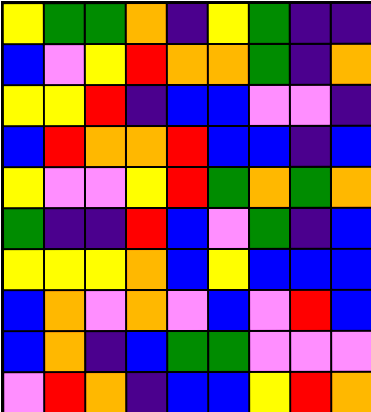[["yellow", "green", "green", "orange", "indigo", "yellow", "green", "indigo", "indigo"], ["blue", "violet", "yellow", "red", "orange", "orange", "green", "indigo", "orange"], ["yellow", "yellow", "red", "indigo", "blue", "blue", "violet", "violet", "indigo"], ["blue", "red", "orange", "orange", "red", "blue", "blue", "indigo", "blue"], ["yellow", "violet", "violet", "yellow", "red", "green", "orange", "green", "orange"], ["green", "indigo", "indigo", "red", "blue", "violet", "green", "indigo", "blue"], ["yellow", "yellow", "yellow", "orange", "blue", "yellow", "blue", "blue", "blue"], ["blue", "orange", "violet", "orange", "violet", "blue", "violet", "red", "blue"], ["blue", "orange", "indigo", "blue", "green", "green", "violet", "violet", "violet"], ["violet", "red", "orange", "indigo", "blue", "blue", "yellow", "red", "orange"]]